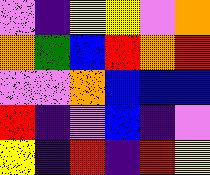[["violet", "indigo", "yellow", "yellow", "violet", "orange"], ["orange", "green", "blue", "red", "orange", "red"], ["violet", "violet", "orange", "blue", "blue", "blue"], ["red", "indigo", "violet", "blue", "indigo", "violet"], ["yellow", "indigo", "red", "indigo", "red", "yellow"]]